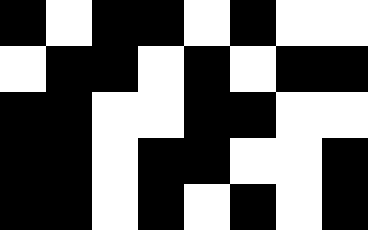[["black", "white", "black", "black", "white", "black", "white", "white"], ["white", "black", "black", "white", "black", "white", "black", "black"], ["black", "black", "white", "white", "black", "black", "white", "white"], ["black", "black", "white", "black", "black", "white", "white", "black"], ["black", "black", "white", "black", "white", "black", "white", "black"]]